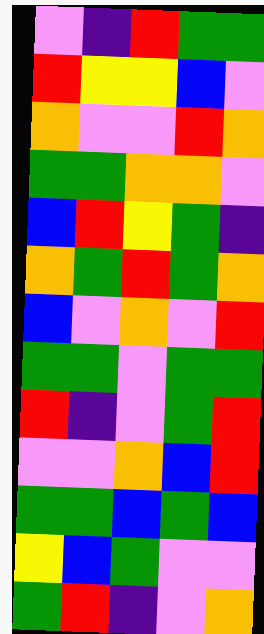[["violet", "indigo", "red", "green", "green"], ["red", "yellow", "yellow", "blue", "violet"], ["orange", "violet", "violet", "red", "orange"], ["green", "green", "orange", "orange", "violet"], ["blue", "red", "yellow", "green", "indigo"], ["orange", "green", "red", "green", "orange"], ["blue", "violet", "orange", "violet", "red"], ["green", "green", "violet", "green", "green"], ["red", "indigo", "violet", "green", "red"], ["violet", "violet", "orange", "blue", "red"], ["green", "green", "blue", "green", "blue"], ["yellow", "blue", "green", "violet", "violet"], ["green", "red", "indigo", "violet", "orange"]]